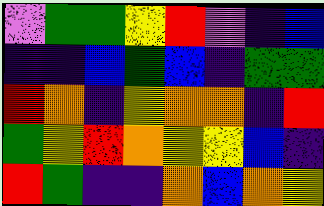[["violet", "green", "green", "yellow", "red", "violet", "indigo", "blue"], ["indigo", "indigo", "blue", "green", "blue", "indigo", "green", "green"], ["red", "orange", "indigo", "yellow", "orange", "orange", "indigo", "red"], ["green", "yellow", "red", "orange", "yellow", "yellow", "blue", "indigo"], ["red", "green", "indigo", "indigo", "orange", "blue", "orange", "yellow"]]